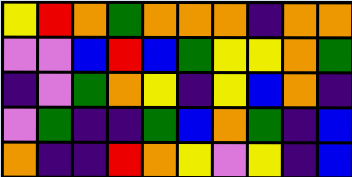[["yellow", "red", "orange", "green", "orange", "orange", "orange", "indigo", "orange", "orange"], ["violet", "violet", "blue", "red", "blue", "green", "yellow", "yellow", "orange", "green"], ["indigo", "violet", "green", "orange", "yellow", "indigo", "yellow", "blue", "orange", "indigo"], ["violet", "green", "indigo", "indigo", "green", "blue", "orange", "green", "indigo", "blue"], ["orange", "indigo", "indigo", "red", "orange", "yellow", "violet", "yellow", "indigo", "blue"]]